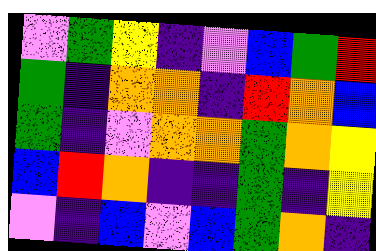[["violet", "green", "yellow", "indigo", "violet", "blue", "green", "red"], ["green", "indigo", "orange", "orange", "indigo", "red", "orange", "blue"], ["green", "indigo", "violet", "orange", "orange", "green", "orange", "yellow"], ["blue", "red", "orange", "indigo", "indigo", "green", "indigo", "yellow"], ["violet", "indigo", "blue", "violet", "blue", "green", "orange", "indigo"]]